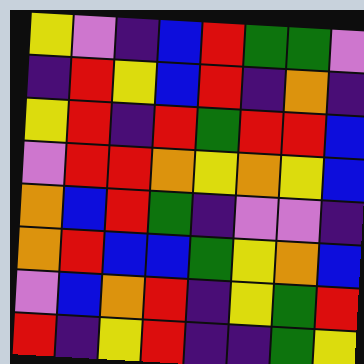[["yellow", "violet", "indigo", "blue", "red", "green", "green", "violet"], ["indigo", "red", "yellow", "blue", "red", "indigo", "orange", "indigo"], ["yellow", "red", "indigo", "red", "green", "red", "red", "blue"], ["violet", "red", "red", "orange", "yellow", "orange", "yellow", "blue"], ["orange", "blue", "red", "green", "indigo", "violet", "violet", "indigo"], ["orange", "red", "blue", "blue", "green", "yellow", "orange", "blue"], ["violet", "blue", "orange", "red", "indigo", "yellow", "green", "red"], ["red", "indigo", "yellow", "red", "indigo", "indigo", "green", "yellow"]]